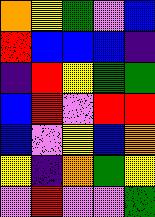[["orange", "yellow", "green", "violet", "blue"], ["red", "blue", "blue", "blue", "indigo"], ["indigo", "red", "yellow", "green", "green"], ["blue", "red", "violet", "red", "red"], ["blue", "violet", "yellow", "blue", "orange"], ["yellow", "indigo", "orange", "green", "yellow"], ["violet", "red", "violet", "violet", "green"]]